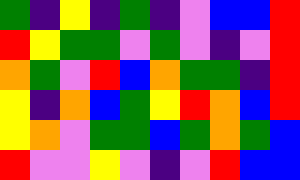[["green", "indigo", "yellow", "indigo", "green", "indigo", "violet", "blue", "blue", "red"], ["red", "yellow", "green", "green", "violet", "green", "violet", "indigo", "violet", "red"], ["orange", "green", "violet", "red", "blue", "orange", "green", "green", "indigo", "red"], ["yellow", "indigo", "orange", "blue", "green", "yellow", "red", "orange", "blue", "red"], ["yellow", "orange", "violet", "green", "green", "blue", "green", "orange", "green", "blue"], ["red", "violet", "violet", "yellow", "violet", "indigo", "violet", "red", "blue", "blue"]]